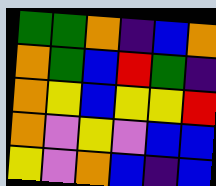[["green", "green", "orange", "indigo", "blue", "orange"], ["orange", "green", "blue", "red", "green", "indigo"], ["orange", "yellow", "blue", "yellow", "yellow", "red"], ["orange", "violet", "yellow", "violet", "blue", "blue"], ["yellow", "violet", "orange", "blue", "indigo", "blue"]]